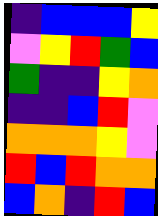[["indigo", "blue", "blue", "blue", "yellow"], ["violet", "yellow", "red", "green", "blue"], ["green", "indigo", "indigo", "yellow", "orange"], ["indigo", "indigo", "blue", "red", "violet"], ["orange", "orange", "orange", "yellow", "violet"], ["red", "blue", "red", "orange", "orange"], ["blue", "orange", "indigo", "red", "blue"]]